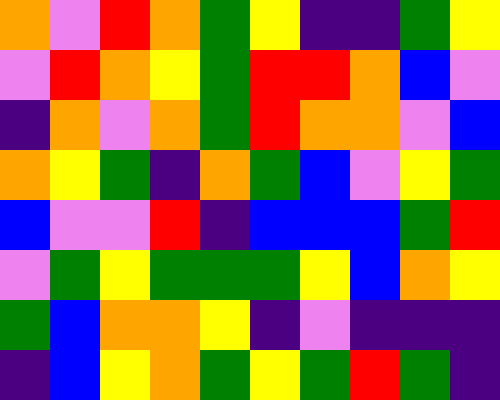[["orange", "violet", "red", "orange", "green", "yellow", "indigo", "indigo", "green", "yellow"], ["violet", "red", "orange", "yellow", "green", "red", "red", "orange", "blue", "violet"], ["indigo", "orange", "violet", "orange", "green", "red", "orange", "orange", "violet", "blue"], ["orange", "yellow", "green", "indigo", "orange", "green", "blue", "violet", "yellow", "green"], ["blue", "violet", "violet", "red", "indigo", "blue", "blue", "blue", "green", "red"], ["violet", "green", "yellow", "green", "green", "green", "yellow", "blue", "orange", "yellow"], ["green", "blue", "orange", "orange", "yellow", "indigo", "violet", "indigo", "indigo", "indigo"], ["indigo", "blue", "yellow", "orange", "green", "yellow", "green", "red", "green", "indigo"]]